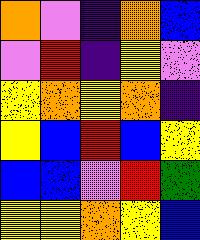[["orange", "violet", "indigo", "orange", "blue"], ["violet", "red", "indigo", "yellow", "violet"], ["yellow", "orange", "yellow", "orange", "indigo"], ["yellow", "blue", "red", "blue", "yellow"], ["blue", "blue", "violet", "red", "green"], ["yellow", "yellow", "orange", "yellow", "blue"]]